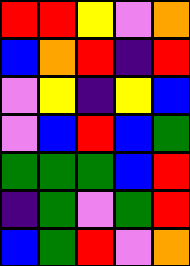[["red", "red", "yellow", "violet", "orange"], ["blue", "orange", "red", "indigo", "red"], ["violet", "yellow", "indigo", "yellow", "blue"], ["violet", "blue", "red", "blue", "green"], ["green", "green", "green", "blue", "red"], ["indigo", "green", "violet", "green", "red"], ["blue", "green", "red", "violet", "orange"]]